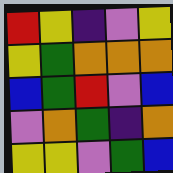[["red", "yellow", "indigo", "violet", "yellow"], ["yellow", "green", "orange", "orange", "orange"], ["blue", "green", "red", "violet", "blue"], ["violet", "orange", "green", "indigo", "orange"], ["yellow", "yellow", "violet", "green", "blue"]]